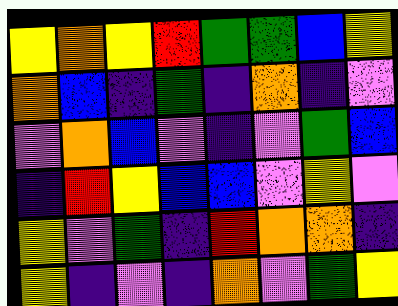[["yellow", "orange", "yellow", "red", "green", "green", "blue", "yellow"], ["orange", "blue", "indigo", "green", "indigo", "orange", "indigo", "violet"], ["violet", "orange", "blue", "violet", "indigo", "violet", "green", "blue"], ["indigo", "red", "yellow", "blue", "blue", "violet", "yellow", "violet"], ["yellow", "violet", "green", "indigo", "red", "orange", "orange", "indigo"], ["yellow", "indigo", "violet", "indigo", "orange", "violet", "green", "yellow"]]